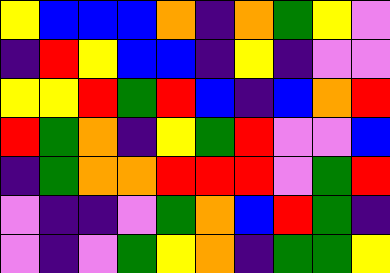[["yellow", "blue", "blue", "blue", "orange", "indigo", "orange", "green", "yellow", "violet"], ["indigo", "red", "yellow", "blue", "blue", "indigo", "yellow", "indigo", "violet", "violet"], ["yellow", "yellow", "red", "green", "red", "blue", "indigo", "blue", "orange", "red"], ["red", "green", "orange", "indigo", "yellow", "green", "red", "violet", "violet", "blue"], ["indigo", "green", "orange", "orange", "red", "red", "red", "violet", "green", "red"], ["violet", "indigo", "indigo", "violet", "green", "orange", "blue", "red", "green", "indigo"], ["violet", "indigo", "violet", "green", "yellow", "orange", "indigo", "green", "green", "yellow"]]